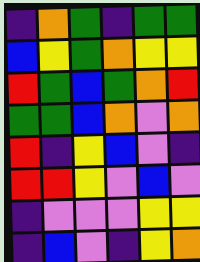[["indigo", "orange", "green", "indigo", "green", "green"], ["blue", "yellow", "green", "orange", "yellow", "yellow"], ["red", "green", "blue", "green", "orange", "red"], ["green", "green", "blue", "orange", "violet", "orange"], ["red", "indigo", "yellow", "blue", "violet", "indigo"], ["red", "red", "yellow", "violet", "blue", "violet"], ["indigo", "violet", "violet", "violet", "yellow", "yellow"], ["indigo", "blue", "violet", "indigo", "yellow", "orange"]]